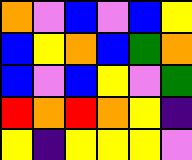[["orange", "violet", "blue", "violet", "blue", "yellow"], ["blue", "yellow", "orange", "blue", "green", "orange"], ["blue", "violet", "blue", "yellow", "violet", "green"], ["red", "orange", "red", "orange", "yellow", "indigo"], ["yellow", "indigo", "yellow", "yellow", "yellow", "violet"]]